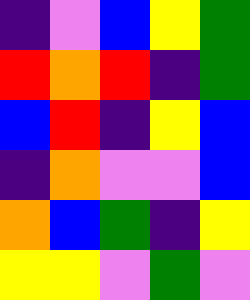[["indigo", "violet", "blue", "yellow", "green"], ["red", "orange", "red", "indigo", "green"], ["blue", "red", "indigo", "yellow", "blue"], ["indigo", "orange", "violet", "violet", "blue"], ["orange", "blue", "green", "indigo", "yellow"], ["yellow", "yellow", "violet", "green", "violet"]]